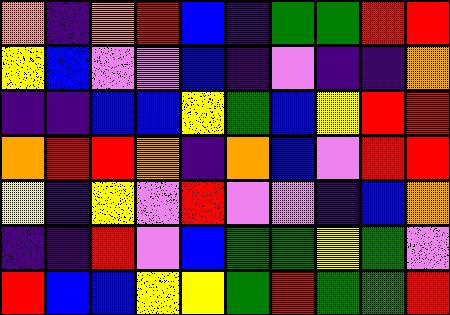[["orange", "indigo", "orange", "red", "blue", "indigo", "green", "green", "red", "red"], ["yellow", "blue", "violet", "violet", "blue", "indigo", "violet", "indigo", "indigo", "orange"], ["indigo", "indigo", "blue", "blue", "yellow", "green", "blue", "yellow", "red", "red"], ["orange", "red", "red", "orange", "indigo", "orange", "blue", "violet", "red", "red"], ["yellow", "indigo", "yellow", "violet", "red", "violet", "violet", "indigo", "blue", "orange"], ["indigo", "indigo", "red", "violet", "blue", "green", "green", "yellow", "green", "violet"], ["red", "blue", "blue", "yellow", "yellow", "green", "red", "green", "green", "red"]]